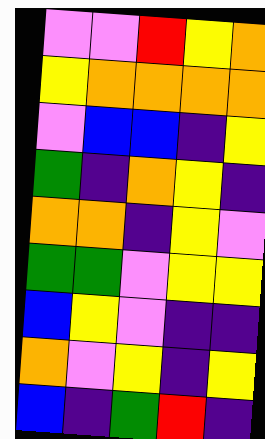[["violet", "violet", "red", "yellow", "orange"], ["yellow", "orange", "orange", "orange", "orange"], ["violet", "blue", "blue", "indigo", "yellow"], ["green", "indigo", "orange", "yellow", "indigo"], ["orange", "orange", "indigo", "yellow", "violet"], ["green", "green", "violet", "yellow", "yellow"], ["blue", "yellow", "violet", "indigo", "indigo"], ["orange", "violet", "yellow", "indigo", "yellow"], ["blue", "indigo", "green", "red", "indigo"]]